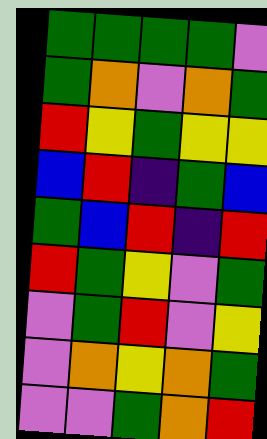[["green", "green", "green", "green", "violet"], ["green", "orange", "violet", "orange", "green"], ["red", "yellow", "green", "yellow", "yellow"], ["blue", "red", "indigo", "green", "blue"], ["green", "blue", "red", "indigo", "red"], ["red", "green", "yellow", "violet", "green"], ["violet", "green", "red", "violet", "yellow"], ["violet", "orange", "yellow", "orange", "green"], ["violet", "violet", "green", "orange", "red"]]